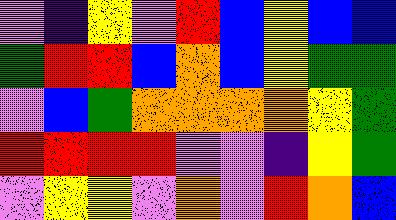[["violet", "indigo", "yellow", "violet", "red", "blue", "yellow", "blue", "blue"], ["green", "red", "red", "blue", "orange", "blue", "yellow", "green", "green"], ["violet", "blue", "green", "orange", "orange", "orange", "orange", "yellow", "green"], ["red", "red", "red", "red", "violet", "violet", "indigo", "yellow", "green"], ["violet", "yellow", "yellow", "violet", "orange", "violet", "red", "orange", "blue"]]